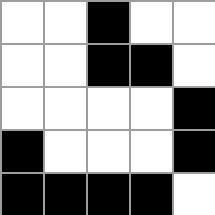[["white", "white", "black", "white", "white"], ["white", "white", "black", "black", "white"], ["white", "white", "white", "white", "black"], ["black", "white", "white", "white", "black"], ["black", "black", "black", "black", "white"]]